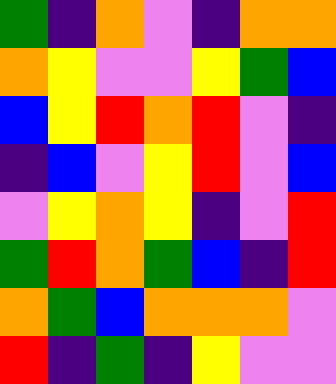[["green", "indigo", "orange", "violet", "indigo", "orange", "orange"], ["orange", "yellow", "violet", "violet", "yellow", "green", "blue"], ["blue", "yellow", "red", "orange", "red", "violet", "indigo"], ["indigo", "blue", "violet", "yellow", "red", "violet", "blue"], ["violet", "yellow", "orange", "yellow", "indigo", "violet", "red"], ["green", "red", "orange", "green", "blue", "indigo", "red"], ["orange", "green", "blue", "orange", "orange", "orange", "violet"], ["red", "indigo", "green", "indigo", "yellow", "violet", "violet"]]